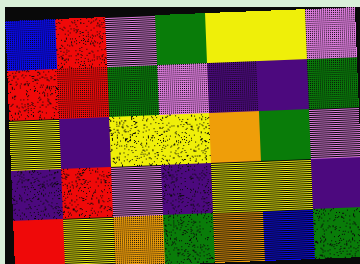[["blue", "red", "violet", "green", "yellow", "yellow", "violet"], ["red", "red", "green", "violet", "indigo", "indigo", "green"], ["yellow", "indigo", "yellow", "yellow", "orange", "green", "violet"], ["indigo", "red", "violet", "indigo", "yellow", "yellow", "indigo"], ["red", "yellow", "orange", "green", "orange", "blue", "green"]]